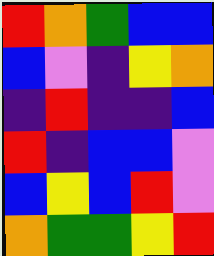[["red", "orange", "green", "blue", "blue"], ["blue", "violet", "indigo", "yellow", "orange"], ["indigo", "red", "indigo", "indigo", "blue"], ["red", "indigo", "blue", "blue", "violet"], ["blue", "yellow", "blue", "red", "violet"], ["orange", "green", "green", "yellow", "red"]]